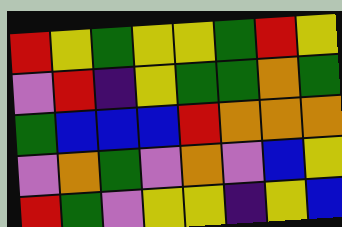[["red", "yellow", "green", "yellow", "yellow", "green", "red", "yellow"], ["violet", "red", "indigo", "yellow", "green", "green", "orange", "green"], ["green", "blue", "blue", "blue", "red", "orange", "orange", "orange"], ["violet", "orange", "green", "violet", "orange", "violet", "blue", "yellow"], ["red", "green", "violet", "yellow", "yellow", "indigo", "yellow", "blue"]]